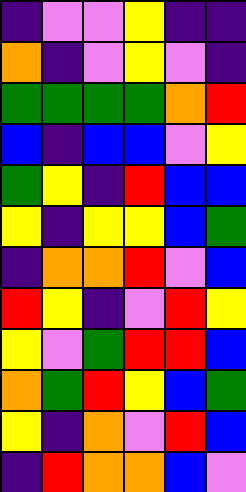[["indigo", "violet", "violet", "yellow", "indigo", "indigo"], ["orange", "indigo", "violet", "yellow", "violet", "indigo"], ["green", "green", "green", "green", "orange", "red"], ["blue", "indigo", "blue", "blue", "violet", "yellow"], ["green", "yellow", "indigo", "red", "blue", "blue"], ["yellow", "indigo", "yellow", "yellow", "blue", "green"], ["indigo", "orange", "orange", "red", "violet", "blue"], ["red", "yellow", "indigo", "violet", "red", "yellow"], ["yellow", "violet", "green", "red", "red", "blue"], ["orange", "green", "red", "yellow", "blue", "green"], ["yellow", "indigo", "orange", "violet", "red", "blue"], ["indigo", "red", "orange", "orange", "blue", "violet"]]